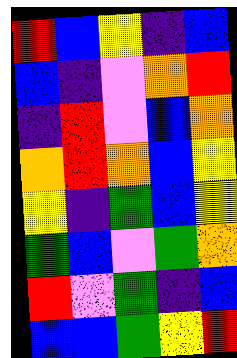[["red", "blue", "yellow", "indigo", "blue"], ["blue", "indigo", "violet", "orange", "red"], ["indigo", "red", "violet", "blue", "orange"], ["orange", "red", "orange", "blue", "yellow"], ["yellow", "indigo", "green", "blue", "yellow"], ["green", "blue", "violet", "green", "orange"], ["red", "violet", "green", "indigo", "blue"], ["blue", "blue", "green", "yellow", "red"]]